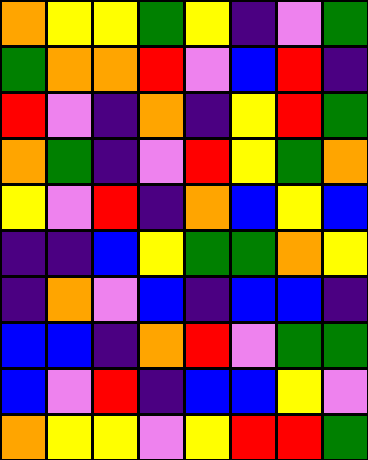[["orange", "yellow", "yellow", "green", "yellow", "indigo", "violet", "green"], ["green", "orange", "orange", "red", "violet", "blue", "red", "indigo"], ["red", "violet", "indigo", "orange", "indigo", "yellow", "red", "green"], ["orange", "green", "indigo", "violet", "red", "yellow", "green", "orange"], ["yellow", "violet", "red", "indigo", "orange", "blue", "yellow", "blue"], ["indigo", "indigo", "blue", "yellow", "green", "green", "orange", "yellow"], ["indigo", "orange", "violet", "blue", "indigo", "blue", "blue", "indigo"], ["blue", "blue", "indigo", "orange", "red", "violet", "green", "green"], ["blue", "violet", "red", "indigo", "blue", "blue", "yellow", "violet"], ["orange", "yellow", "yellow", "violet", "yellow", "red", "red", "green"]]